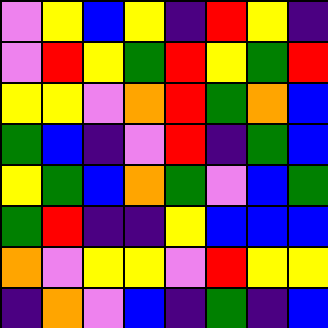[["violet", "yellow", "blue", "yellow", "indigo", "red", "yellow", "indigo"], ["violet", "red", "yellow", "green", "red", "yellow", "green", "red"], ["yellow", "yellow", "violet", "orange", "red", "green", "orange", "blue"], ["green", "blue", "indigo", "violet", "red", "indigo", "green", "blue"], ["yellow", "green", "blue", "orange", "green", "violet", "blue", "green"], ["green", "red", "indigo", "indigo", "yellow", "blue", "blue", "blue"], ["orange", "violet", "yellow", "yellow", "violet", "red", "yellow", "yellow"], ["indigo", "orange", "violet", "blue", "indigo", "green", "indigo", "blue"]]